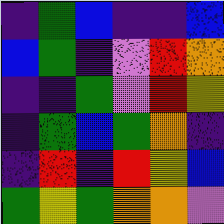[["indigo", "green", "blue", "indigo", "indigo", "blue"], ["blue", "green", "indigo", "violet", "red", "orange"], ["indigo", "indigo", "green", "violet", "red", "yellow"], ["indigo", "green", "blue", "green", "orange", "indigo"], ["indigo", "red", "indigo", "red", "yellow", "blue"], ["green", "yellow", "green", "orange", "orange", "violet"]]